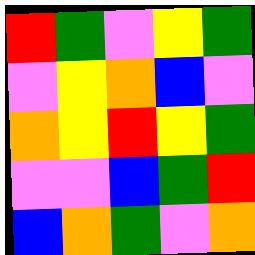[["red", "green", "violet", "yellow", "green"], ["violet", "yellow", "orange", "blue", "violet"], ["orange", "yellow", "red", "yellow", "green"], ["violet", "violet", "blue", "green", "red"], ["blue", "orange", "green", "violet", "orange"]]